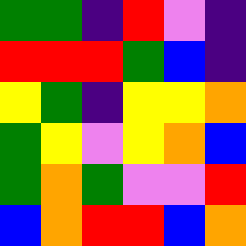[["green", "green", "indigo", "red", "violet", "indigo"], ["red", "red", "red", "green", "blue", "indigo"], ["yellow", "green", "indigo", "yellow", "yellow", "orange"], ["green", "yellow", "violet", "yellow", "orange", "blue"], ["green", "orange", "green", "violet", "violet", "red"], ["blue", "orange", "red", "red", "blue", "orange"]]